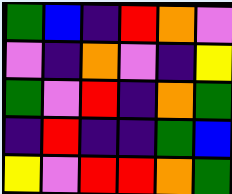[["green", "blue", "indigo", "red", "orange", "violet"], ["violet", "indigo", "orange", "violet", "indigo", "yellow"], ["green", "violet", "red", "indigo", "orange", "green"], ["indigo", "red", "indigo", "indigo", "green", "blue"], ["yellow", "violet", "red", "red", "orange", "green"]]